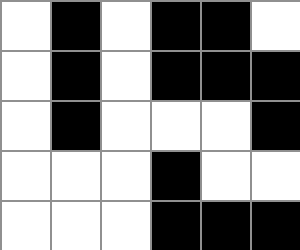[["white", "black", "white", "black", "black", "white"], ["white", "black", "white", "black", "black", "black"], ["white", "black", "white", "white", "white", "black"], ["white", "white", "white", "black", "white", "white"], ["white", "white", "white", "black", "black", "black"]]